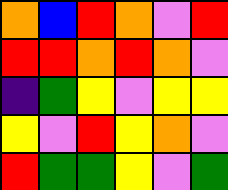[["orange", "blue", "red", "orange", "violet", "red"], ["red", "red", "orange", "red", "orange", "violet"], ["indigo", "green", "yellow", "violet", "yellow", "yellow"], ["yellow", "violet", "red", "yellow", "orange", "violet"], ["red", "green", "green", "yellow", "violet", "green"]]